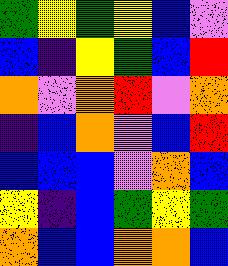[["green", "yellow", "green", "yellow", "blue", "violet"], ["blue", "indigo", "yellow", "green", "blue", "red"], ["orange", "violet", "orange", "red", "violet", "orange"], ["indigo", "blue", "orange", "violet", "blue", "red"], ["blue", "blue", "blue", "violet", "orange", "blue"], ["yellow", "indigo", "blue", "green", "yellow", "green"], ["orange", "blue", "blue", "orange", "orange", "blue"]]